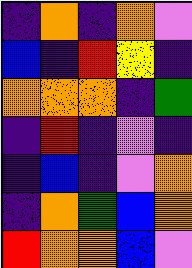[["indigo", "orange", "indigo", "orange", "violet"], ["blue", "indigo", "red", "yellow", "indigo"], ["orange", "orange", "orange", "indigo", "green"], ["indigo", "red", "indigo", "violet", "indigo"], ["indigo", "blue", "indigo", "violet", "orange"], ["indigo", "orange", "green", "blue", "orange"], ["red", "orange", "orange", "blue", "violet"]]